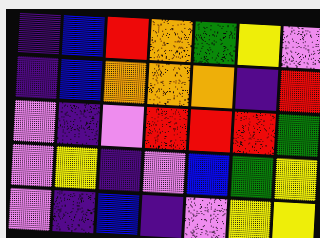[["indigo", "blue", "red", "orange", "green", "yellow", "violet"], ["indigo", "blue", "orange", "orange", "orange", "indigo", "red"], ["violet", "indigo", "violet", "red", "red", "red", "green"], ["violet", "yellow", "indigo", "violet", "blue", "green", "yellow"], ["violet", "indigo", "blue", "indigo", "violet", "yellow", "yellow"]]